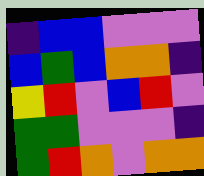[["indigo", "blue", "blue", "violet", "violet", "violet"], ["blue", "green", "blue", "orange", "orange", "indigo"], ["yellow", "red", "violet", "blue", "red", "violet"], ["green", "green", "violet", "violet", "violet", "indigo"], ["green", "red", "orange", "violet", "orange", "orange"]]